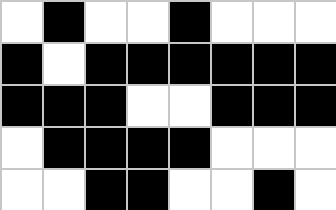[["white", "black", "white", "white", "black", "white", "white", "white"], ["black", "white", "black", "black", "black", "black", "black", "black"], ["black", "black", "black", "white", "white", "black", "black", "black"], ["white", "black", "black", "black", "black", "white", "white", "white"], ["white", "white", "black", "black", "white", "white", "black", "white"]]